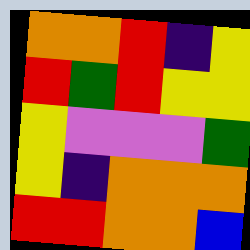[["orange", "orange", "red", "indigo", "yellow"], ["red", "green", "red", "yellow", "yellow"], ["yellow", "violet", "violet", "violet", "green"], ["yellow", "indigo", "orange", "orange", "orange"], ["red", "red", "orange", "orange", "blue"]]